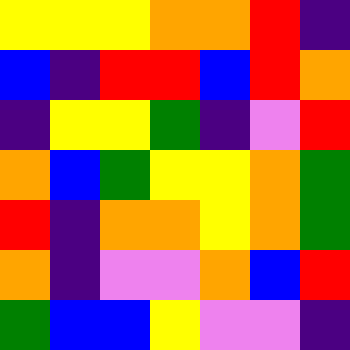[["yellow", "yellow", "yellow", "orange", "orange", "red", "indigo"], ["blue", "indigo", "red", "red", "blue", "red", "orange"], ["indigo", "yellow", "yellow", "green", "indigo", "violet", "red"], ["orange", "blue", "green", "yellow", "yellow", "orange", "green"], ["red", "indigo", "orange", "orange", "yellow", "orange", "green"], ["orange", "indigo", "violet", "violet", "orange", "blue", "red"], ["green", "blue", "blue", "yellow", "violet", "violet", "indigo"]]